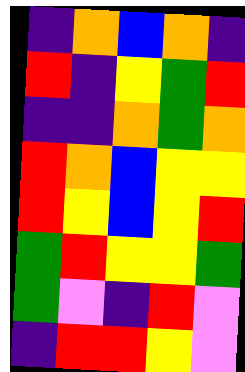[["indigo", "orange", "blue", "orange", "indigo"], ["red", "indigo", "yellow", "green", "red"], ["indigo", "indigo", "orange", "green", "orange"], ["red", "orange", "blue", "yellow", "yellow"], ["red", "yellow", "blue", "yellow", "red"], ["green", "red", "yellow", "yellow", "green"], ["green", "violet", "indigo", "red", "violet"], ["indigo", "red", "red", "yellow", "violet"]]